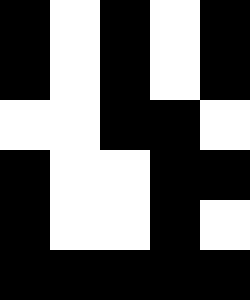[["black", "white", "black", "white", "black"], ["black", "white", "black", "white", "black"], ["white", "white", "black", "black", "white"], ["black", "white", "white", "black", "black"], ["black", "white", "white", "black", "white"], ["black", "black", "black", "black", "black"]]